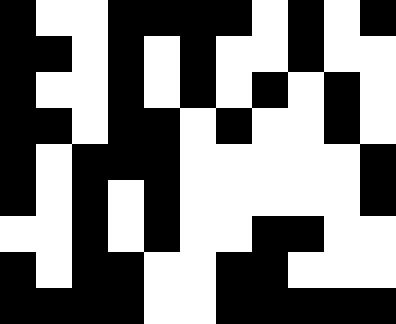[["black", "white", "white", "black", "black", "black", "black", "white", "black", "white", "black"], ["black", "black", "white", "black", "white", "black", "white", "white", "black", "white", "white"], ["black", "white", "white", "black", "white", "black", "white", "black", "white", "black", "white"], ["black", "black", "white", "black", "black", "white", "black", "white", "white", "black", "white"], ["black", "white", "black", "black", "black", "white", "white", "white", "white", "white", "black"], ["black", "white", "black", "white", "black", "white", "white", "white", "white", "white", "black"], ["white", "white", "black", "white", "black", "white", "white", "black", "black", "white", "white"], ["black", "white", "black", "black", "white", "white", "black", "black", "white", "white", "white"], ["black", "black", "black", "black", "white", "white", "black", "black", "black", "black", "black"]]